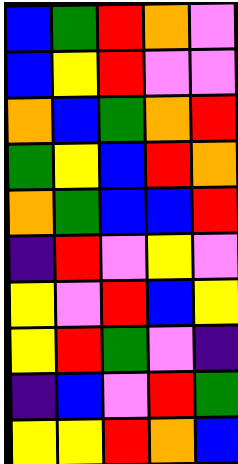[["blue", "green", "red", "orange", "violet"], ["blue", "yellow", "red", "violet", "violet"], ["orange", "blue", "green", "orange", "red"], ["green", "yellow", "blue", "red", "orange"], ["orange", "green", "blue", "blue", "red"], ["indigo", "red", "violet", "yellow", "violet"], ["yellow", "violet", "red", "blue", "yellow"], ["yellow", "red", "green", "violet", "indigo"], ["indigo", "blue", "violet", "red", "green"], ["yellow", "yellow", "red", "orange", "blue"]]